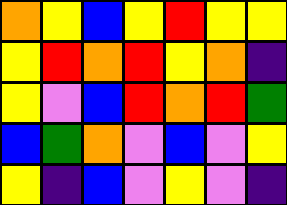[["orange", "yellow", "blue", "yellow", "red", "yellow", "yellow"], ["yellow", "red", "orange", "red", "yellow", "orange", "indigo"], ["yellow", "violet", "blue", "red", "orange", "red", "green"], ["blue", "green", "orange", "violet", "blue", "violet", "yellow"], ["yellow", "indigo", "blue", "violet", "yellow", "violet", "indigo"]]